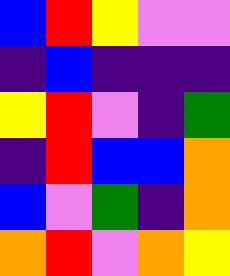[["blue", "red", "yellow", "violet", "violet"], ["indigo", "blue", "indigo", "indigo", "indigo"], ["yellow", "red", "violet", "indigo", "green"], ["indigo", "red", "blue", "blue", "orange"], ["blue", "violet", "green", "indigo", "orange"], ["orange", "red", "violet", "orange", "yellow"]]